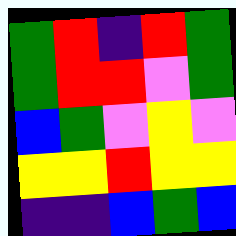[["green", "red", "indigo", "red", "green"], ["green", "red", "red", "violet", "green"], ["blue", "green", "violet", "yellow", "violet"], ["yellow", "yellow", "red", "yellow", "yellow"], ["indigo", "indigo", "blue", "green", "blue"]]